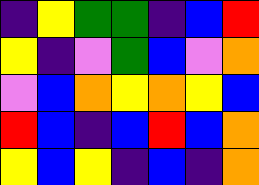[["indigo", "yellow", "green", "green", "indigo", "blue", "red"], ["yellow", "indigo", "violet", "green", "blue", "violet", "orange"], ["violet", "blue", "orange", "yellow", "orange", "yellow", "blue"], ["red", "blue", "indigo", "blue", "red", "blue", "orange"], ["yellow", "blue", "yellow", "indigo", "blue", "indigo", "orange"]]